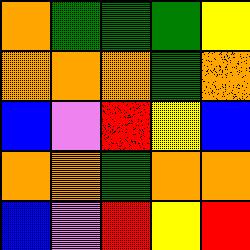[["orange", "green", "green", "green", "yellow"], ["orange", "orange", "orange", "green", "orange"], ["blue", "violet", "red", "yellow", "blue"], ["orange", "orange", "green", "orange", "orange"], ["blue", "violet", "red", "yellow", "red"]]